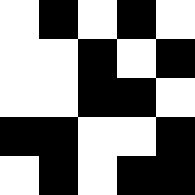[["white", "black", "white", "black", "white"], ["white", "white", "black", "white", "black"], ["white", "white", "black", "black", "white"], ["black", "black", "white", "white", "black"], ["white", "black", "white", "black", "black"]]